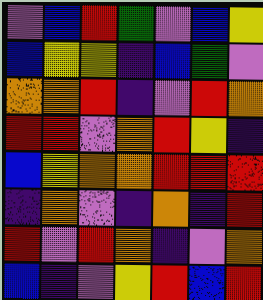[["violet", "blue", "red", "green", "violet", "blue", "yellow"], ["blue", "yellow", "yellow", "indigo", "blue", "green", "violet"], ["orange", "orange", "red", "indigo", "violet", "red", "orange"], ["red", "red", "violet", "orange", "red", "yellow", "indigo"], ["blue", "yellow", "orange", "orange", "red", "red", "red"], ["indigo", "orange", "violet", "indigo", "orange", "indigo", "red"], ["red", "violet", "red", "orange", "indigo", "violet", "orange"], ["blue", "indigo", "violet", "yellow", "red", "blue", "red"]]